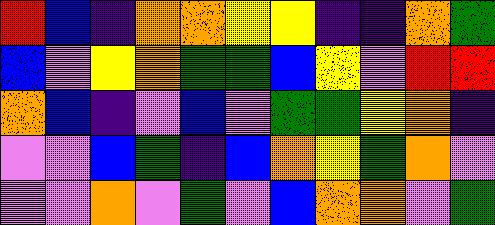[["red", "blue", "indigo", "orange", "orange", "yellow", "yellow", "indigo", "indigo", "orange", "green"], ["blue", "violet", "yellow", "orange", "green", "green", "blue", "yellow", "violet", "red", "red"], ["orange", "blue", "indigo", "violet", "blue", "violet", "green", "green", "yellow", "orange", "indigo"], ["violet", "violet", "blue", "green", "indigo", "blue", "orange", "yellow", "green", "orange", "violet"], ["violet", "violet", "orange", "violet", "green", "violet", "blue", "orange", "orange", "violet", "green"]]